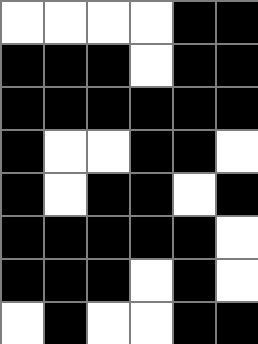[["white", "white", "white", "white", "black", "black"], ["black", "black", "black", "white", "black", "black"], ["black", "black", "black", "black", "black", "black"], ["black", "white", "white", "black", "black", "white"], ["black", "white", "black", "black", "white", "black"], ["black", "black", "black", "black", "black", "white"], ["black", "black", "black", "white", "black", "white"], ["white", "black", "white", "white", "black", "black"]]